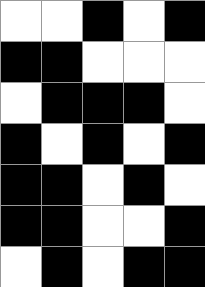[["white", "white", "black", "white", "black"], ["black", "black", "white", "white", "white"], ["white", "black", "black", "black", "white"], ["black", "white", "black", "white", "black"], ["black", "black", "white", "black", "white"], ["black", "black", "white", "white", "black"], ["white", "black", "white", "black", "black"]]